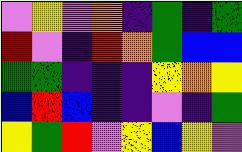[["violet", "yellow", "violet", "orange", "indigo", "green", "indigo", "green"], ["red", "violet", "indigo", "red", "orange", "green", "blue", "blue"], ["green", "green", "indigo", "indigo", "indigo", "yellow", "orange", "yellow"], ["blue", "red", "blue", "indigo", "indigo", "violet", "indigo", "green"], ["yellow", "green", "red", "violet", "yellow", "blue", "yellow", "violet"]]